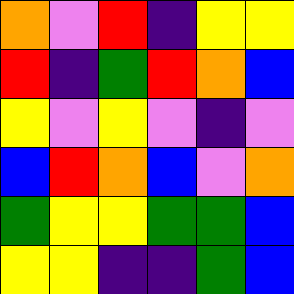[["orange", "violet", "red", "indigo", "yellow", "yellow"], ["red", "indigo", "green", "red", "orange", "blue"], ["yellow", "violet", "yellow", "violet", "indigo", "violet"], ["blue", "red", "orange", "blue", "violet", "orange"], ["green", "yellow", "yellow", "green", "green", "blue"], ["yellow", "yellow", "indigo", "indigo", "green", "blue"]]